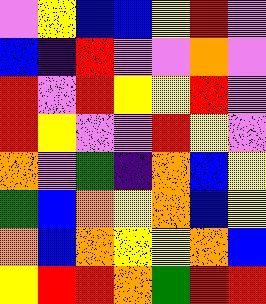[["violet", "yellow", "blue", "blue", "yellow", "red", "violet"], ["blue", "indigo", "red", "violet", "violet", "orange", "violet"], ["red", "violet", "red", "yellow", "yellow", "red", "violet"], ["red", "yellow", "violet", "violet", "red", "yellow", "violet"], ["orange", "violet", "green", "indigo", "orange", "blue", "yellow"], ["green", "blue", "orange", "yellow", "orange", "blue", "yellow"], ["orange", "blue", "orange", "yellow", "yellow", "orange", "blue"], ["yellow", "red", "red", "orange", "green", "red", "red"]]